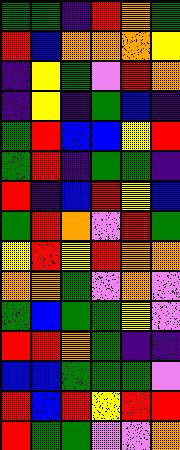[["green", "green", "indigo", "red", "orange", "green"], ["red", "blue", "orange", "orange", "orange", "yellow"], ["indigo", "yellow", "green", "violet", "red", "orange"], ["indigo", "yellow", "indigo", "green", "blue", "indigo"], ["green", "red", "blue", "blue", "yellow", "red"], ["green", "red", "indigo", "green", "green", "indigo"], ["red", "indigo", "blue", "red", "yellow", "blue"], ["green", "red", "orange", "violet", "red", "green"], ["yellow", "red", "yellow", "red", "orange", "orange"], ["orange", "orange", "green", "violet", "orange", "violet"], ["green", "blue", "green", "green", "yellow", "violet"], ["red", "red", "orange", "green", "indigo", "indigo"], ["blue", "blue", "green", "green", "green", "violet"], ["red", "blue", "red", "yellow", "red", "red"], ["red", "green", "green", "violet", "violet", "orange"]]